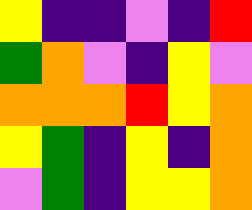[["yellow", "indigo", "indigo", "violet", "indigo", "red"], ["green", "orange", "violet", "indigo", "yellow", "violet"], ["orange", "orange", "orange", "red", "yellow", "orange"], ["yellow", "green", "indigo", "yellow", "indigo", "orange"], ["violet", "green", "indigo", "yellow", "yellow", "orange"]]